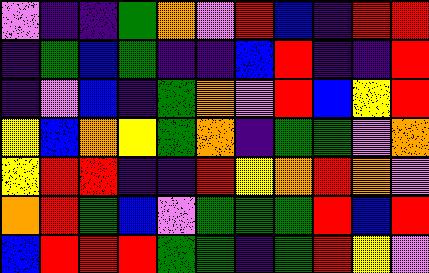[["violet", "indigo", "indigo", "green", "orange", "violet", "red", "blue", "indigo", "red", "red"], ["indigo", "green", "blue", "green", "indigo", "indigo", "blue", "red", "indigo", "indigo", "red"], ["indigo", "violet", "blue", "indigo", "green", "orange", "violet", "red", "blue", "yellow", "red"], ["yellow", "blue", "orange", "yellow", "green", "orange", "indigo", "green", "green", "violet", "orange"], ["yellow", "red", "red", "indigo", "indigo", "red", "yellow", "orange", "red", "orange", "violet"], ["orange", "red", "green", "blue", "violet", "green", "green", "green", "red", "blue", "red"], ["blue", "red", "red", "red", "green", "green", "indigo", "green", "red", "yellow", "violet"]]